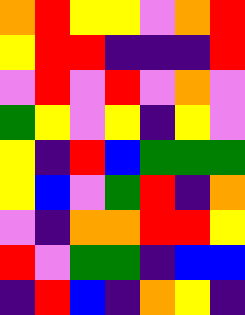[["orange", "red", "yellow", "yellow", "violet", "orange", "red"], ["yellow", "red", "red", "indigo", "indigo", "indigo", "red"], ["violet", "red", "violet", "red", "violet", "orange", "violet"], ["green", "yellow", "violet", "yellow", "indigo", "yellow", "violet"], ["yellow", "indigo", "red", "blue", "green", "green", "green"], ["yellow", "blue", "violet", "green", "red", "indigo", "orange"], ["violet", "indigo", "orange", "orange", "red", "red", "yellow"], ["red", "violet", "green", "green", "indigo", "blue", "blue"], ["indigo", "red", "blue", "indigo", "orange", "yellow", "indigo"]]